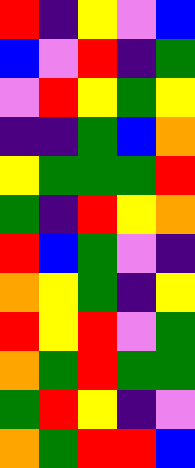[["red", "indigo", "yellow", "violet", "blue"], ["blue", "violet", "red", "indigo", "green"], ["violet", "red", "yellow", "green", "yellow"], ["indigo", "indigo", "green", "blue", "orange"], ["yellow", "green", "green", "green", "red"], ["green", "indigo", "red", "yellow", "orange"], ["red", "blue", "green", "violet", "indigo"], ["orange", "yellow", "green", "indigo", "yellow"], ["red", "yellow", "red", "violet", "green"], ["orange", "green", "red", "green", "green"], ["green", "red", "yellow", "indigo", "violet"], ["orange", "green", "red", "red", "blue"]]